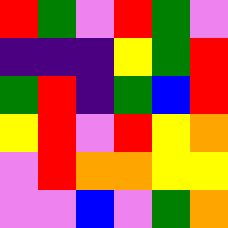[["red", "green", "violet", "red", "green", "violet"], ["indigo", "indigo", "indigo", "yellow", "green", "red"], ["green", "red", "indigo", "green", "blue", "red"], ["yellow", "red", "violet", "red", "yellow", "orange"], ["violet", "red", "orange", "orange", "yellow", "yellow"], ["violet", "violet", "blue", "violet", "green", "orange"]]